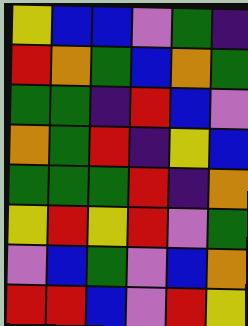[["yellow", "blue", "blue", "violet", "green", "indigo"], ["red", "orange", "green", "blue", "orange", "green"], ["green", "green", "indigo", "red", "blue", "violet"], ["orange", "green", "red", "indigo", "yellow", "blue"], ["green", "green", "green", "red", "indigo", "orange"], ["yellow", "red", "yellow", "red", "violet", "green"], ["violet", "blue", "green", "violet", "blue", "orange"], ["red", "red", "blue", "violet", "red", "yellow"]]